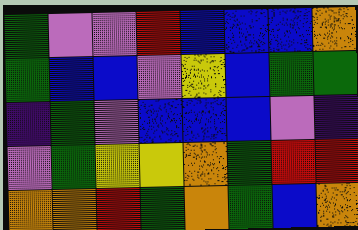[["green", "violet", "violet", "red", "blue", "blue", "blue", "orange"], ["green", "blue", "blue", "violet", "yellow", "blue", "green", "green"], ["indigo", "green", "violet", "blue", "blue", "blue", "violet", "indigo"], ["violet", "green", "yellow", "yellow", "orange", "green", "red", "red"], ["orange", "orange", "red", "green", "orange", "green", "blue", "orange"]]